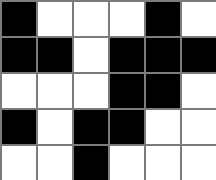[["black", "white", "white", "white", "black", "white"], ["black", "black", "white", "black", "black", "black"], ["white", "white", "white", "black", "black", "white"], ["black", "white", "black", "black", "white", "white"], ["white", "white", "black", "white", "white", "white"]]